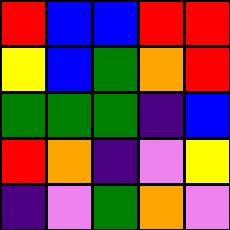[["red", "blue", "blue", "red", "red"], ["yellow", "blue", "green", "orange", "red"], ["green", "green", "green", "indigo", "blue"], ["red", "orange", "indigo", "violet", "yellow"], ["indigo", "violet", "green", "orange", "violet"]]